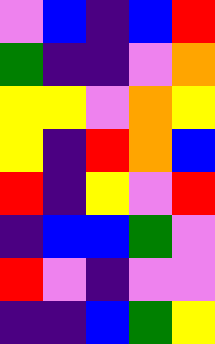[["violet", "blue", "indigo", "blue", "red"], ["green", "indigo", "indigo", "violet", "orange"], ["yellow", "yellow", "violet", "orange", "yellow"], ["yellow", "indigo", "red", "orange", "blue"], ["red", "indigo", "yellow", "violet", "red"], ["indigo", "blue", "blue", "green", "violet"], ["red", "violet", "indigo", "violet", "violet"], ["indigo", "indigo", "blue", "green", "yellow"]]